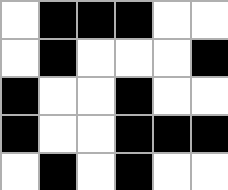[["white", "black", "black", "black", "white", "white"], ["white", "black", "white", "white", "white", "black"], ["black", "white", "white", "black", "white", "white"], ["black", "white", "white", "black", "black", "black"], ["white", "black", "white", "black", "white", "white"]]